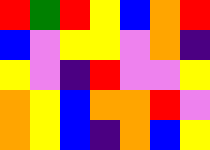[["red", "green", "red", "yellow", "blue", "orange", "red"], ["blue", "violet", "yellow", "yellow", "violet", "orange", "indigo"], ["yellow", "violet", "indigo", "red", "violet", "violet", "yellow"], ["orange", "yellow", "blue", "orange", "orange", "red", "violet"], ["orange", "yellow", "blue", "indigo", "orange", "blue", "yellow"]]